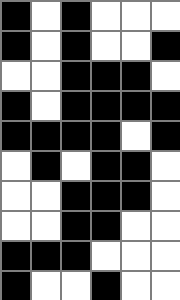[["black", "white", "black", "white", "white", "white"], ["black", "white", "black", "white", "white", "black"], ["white", "white", "black", "black", "black", "white"], ["black", "white", "black", "black", "black", "black"], ["black", "black", "black", "black", "white", "black"], ["white", "black", "white", "black", "black", "white"], ["white", "white", "black", "black", "black", "white"], ["white", "white", "black", "black", "white", "white"], ["black", "black", "black", "white", "white", "white"], ["black", "white", "white", "black", "white", "white"]]